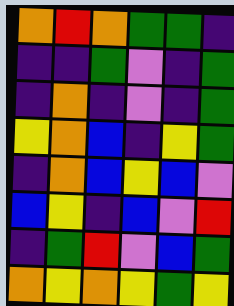[["orange", "red", "orange", "green", "green", "indigo"], ["indigo", "indigo", "green", "violet", "indigo", "green"], ["indigo", "orange", "indigo", "violet", "indigo", "green"], ["yellow", "orange", "blue", "indigo", "yellow", "green"], ["indigo", "orange", "blue", "yellow", "blue", "violet"], ["blue", "yellow", "indigo", "blue", "violet", "red"], ["indigo", "green", "red", "violet", "blue", "green"], ["orange", "yellow", "orange", "yellow", "green", "yellow"]]